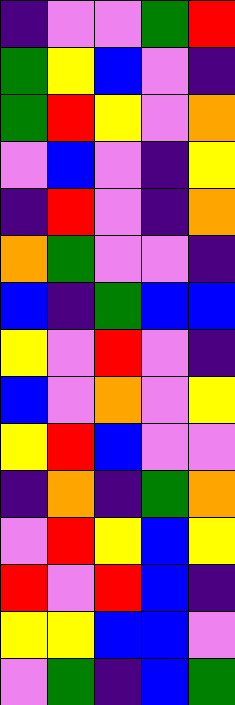[["indigo", "violet", "violet", "green", "red"], ["green", "yellow", "blue", "violet", "indigo"], ["green", "red", "yellow", "violet", "orange"], ["violet", "blue", "violet", "indigo", "yellow"], ["indigo", "red", "violet", "indigo", "orange"], ["orange", "green", "violet", "violet", "indigo"], ["blue", "indigo", "green", "blue", "blue"], ["yellow", "violet", "red", "violet", "indigo"], ["blue", "violet", "orange", "violet", "yellow"], ["yellow", "red", "blue", "violet", "violet"], ["indigo", "orange", "indigo", "green", "orange"], ["violet", "red", "yellow", "blue", "yellow"], ["red", "violet", "red", "blue", "indigo"], ["yellow", "yellow", "blue", "blue", "violet"], ["violet", "green", "indigo", "blue", "green"]]